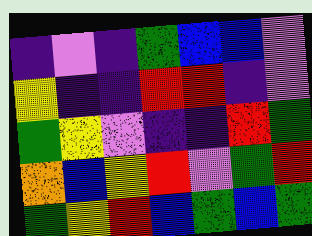[["indigo", "violet", "indigo", "green", "blue", "blue", "violet"], ["yellow", "indigo", "indigo", "red", "red", "indigo", "violet"], ["green", "yellow", "violet", "indigo", "indigo", "red", "green"], ["orange", "blue", "yellow", "red", "violet", "green", "red"], ["green", "yellow", "red", "blue", "green", "blue", "green"]]